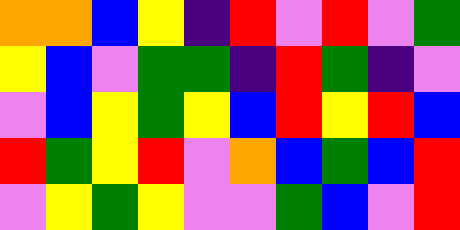[["orange", "orange", "blue", "yellow", "indigo", "red", "violet", "red", "violet", "green"], ["yellow", "blue", "violet", "green", "green", "indigo", "red", "green", "indigo", "violet"], ["violet", "blue", "yellow", "green", "yellow", "blue", "red", "yellow", "red", "blue"], ["red", "green", "yellow", "red", "violet", "orange", "blue", "green", "blue", "red"], ["violet", "yellow", "green", "yellow", "violet", "violet", "green", "blue", "violet", "red"]]